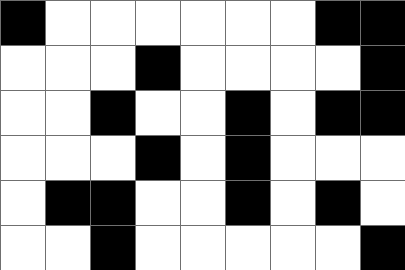[["black", "white", "white", "white", "white", "white", "white", "black", "black"], ["white", "white", "white", "black", "white", "white", "white", "white", "black"], ["white", "white", "black", "white", "white", "black", "white", "black", "black"], ["white", "white", "white", "black", "white", "black", "white", "white", "white"], ["white", "black", "black", "white", "white", "black", "white", "black", "white"], ["white", "white", "black", "white", "white", "white", "white", "white", "black"]]